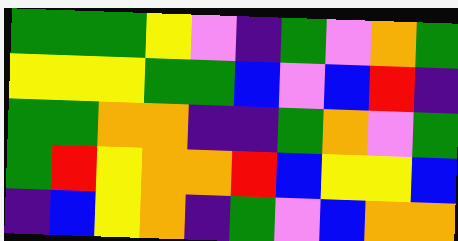[["green", "green", "green", "yellow", "violet", "indigo", "green", "violet", "orange", "green"], ["yellow", "yellow", "yellow", "green", "green", "blue", "violet", "blue", "red", "indigo"], ["green", "green", "orange", "orange", "indigo", "indigo", "green", "orange", "violet", "green"], ["green", "red", "yellow", "orange", "orange", "red", "blue", "yellow", "yellow", "blue"], ["indigo", "blue", "yellow", "orange", "indigo", "green", "violet", "blue", "orange", "orange"]]